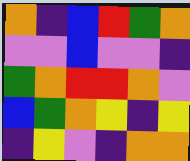[["orange", "indigo", "blue", "red", "green", "orange"], ["violet", "violet", "blue", "violet", "violet", "indigo"], ["green", "orange", "red", "red", "orange", "violet"], ["blue", "green", "orange", "yellow", "indigo", "yellow"], ["indigo", "yellow", "violet", "indigo", "orange", "orange"]]